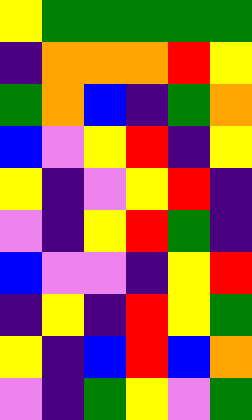[["yellow", "green", "green", "green", "green", "green"], ["indigo", "orange", "orange", "orange", "red", "yellow"], ["green", "orange", "blue", "indigo", "green", "orange"], ["blue", "violet", "yellow", "red", "indigo", "yellow"], ["yellow", "indigo", "violet", "yellow", "red", "indigo"], ["violet", "indigo", "yellow", "red", "green", "indigo"], ["blue", "violet", "violet", "indigo", "yellow", "red"], ["indigo", "yellow", "indigo", "red", "yellow", "green"], ["yellow", "indigo", "blue", "red", "blue", "orange"], ["violet", "indigo", "green", "yellow", "violet", "green"]]